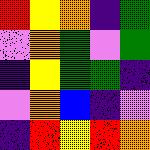[["red", "yellow", "orange", "indigo", "green"], ["violet", "orange", "green", "violet", "green"], ["indigo", "yellow", "green", "green", "indigo"], ["violet", "orange", "blue", "indigo", "violet"], ["indigo", "red", "yellow", "red", "orange"]]